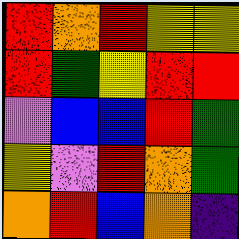[["red", "orange", "red", "yellow", "yellow"], ["red", "green", "yellow", "red", "red"], ["violet", "blue", "blue", "red", "green"], ["yellow", "violet", "red", "orange", "green"], ["orange", "red", "blue", "orange", "indigo"]]